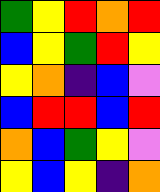[["green", "yellow", "red", "orange", "red"], ["blue", "yellow", "green", "red", "yellow"], ["yellow", "orange", "indigo", "blue", "violet"], ["blue", "red", "red", "blue", "red"], ["orange", "blue", "green", "yellow", "violet"], ["yellow", "blue", "yellow", "indigo", "orange"]]